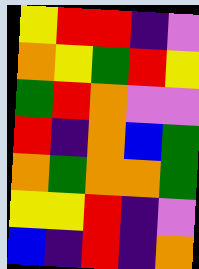[["yellow", "red", "red", "indigo", "violet"], ["orange", "yellow", "green", "red", "yellow"], ["green", "red", "orange", "violet", "violet"], ["red", "indigo", "orange", "blue", "green"], ["orange", "green", "orange", "orange", "green"], ["yellow", "yellow", "red", "indigo", "violet"], ["blue", "indigo", "red", "indigo", "orange"]]